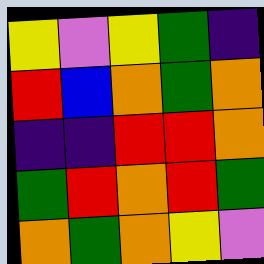[["yellow", "violet", "yellow", "green", "indigo"], ["red", "blue", "orange", "green", "orange"], ["indigo", "indigo", "red", "red", "orange"], ["green", "red", "orange", "red", "green"], ["orange", "green", "orange", "yellow", "violet"]]